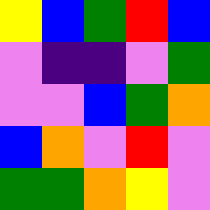[["yellow", "blue", "green", "red", "blue"], ["violet", "indigo", "indigo", "violet", "green"], ["violet", "violet", "blue", "green", "orange"], ["blue", "orange", "violet", "red", "violet"], ["green", "green", "orange", "yellow", "violet"]]